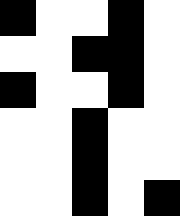[["black", "white", "white", "black", "white"], ["white", "white", "black", "black", "white"], ["black", "white", "white", "black", "white"], ["white", "white", "black", "white", "white"], ["white", "white", "black", "white", "white"], ["white", "white", "black", "white", "black"]]